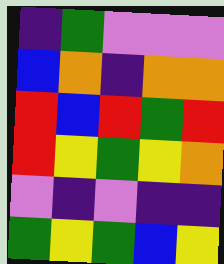[["indigo", "green", "violet", "violet", "violet"], ["blue", "orange", "indigo", "orange", "orange"], ["red", "blue", "red", "green", "red"], ["red", "yellow", "green", "yellow", "orange"], ["violet", "indigo", "violet", "indigo", "indigo"], ["green", "yellow", "green", "blue", "yellow"]]